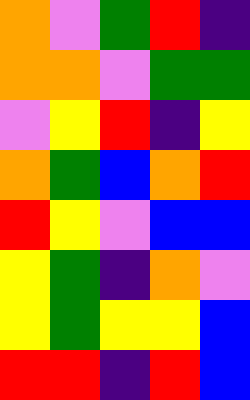[["orange", "violet", "green", "red", "indigo"], ["orange", "orange", "violet", "green", "green"], ["violet", "yellow", "red", "indigo", "yellow"], ["orange", "green", "blue", "orange", "red"], ["red", "yellow", "violet", "blue", "blue"], ["yellow", "green", "indigo", "orange", "violet"], ["yellow", "green", "yellow", "yellow", "blue"], ["red", "red", "indigo", "red", "blue"]]